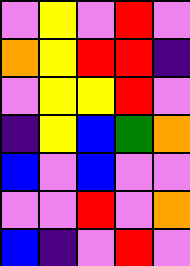[["violet", "yellow", "violet", "red", "violet"], ["orange", "yellow", "red", "red", "indigo"], ["violet", "yellow", "yellow", "red", "violet"], ["indigo", "yellow", "blue", "green", "orange"], ["blue", "violet", "blue", "violet", "violet"], ["violet", "violet", "red", "violet", "orange"], ["blue", "indigo", "violet", "red", "violet"]]